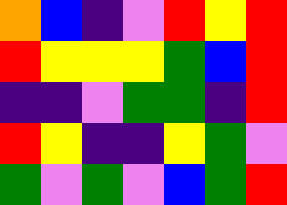[["orange", "blue", "indigo", "violet", "red", "yellow", "red"], ["red", "yellow", "yellow", "yellow", "green", "blue", "red"], ["indigo", "indigo", "violet", "green", "green", "indigo", "red"], ["red", "yellow", "indigo", "indigo", "yellow", "green", "violet"], ["green", "violet", "green", "violet", "blue", "green", "red"]]